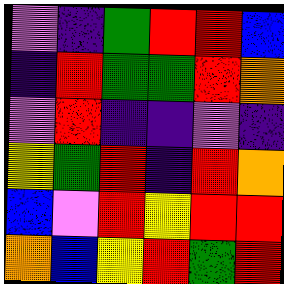[["violet", "indigo", "green", "red", "red", "blue"], ["indigo", "red", "green", "green", "red", "orange"], ["violet", "red", "indigo", "indigo", "violet", "indigo"], ["yellow", "green", "red", "indigo", "red", "orange"], ["blue", "violet", "red", "yellow", "red", "red"], ["orange", "blue", "yellow", "red", "green", "red"]]